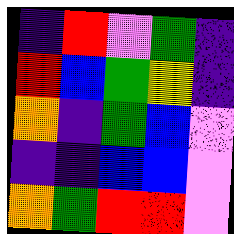[["indigo", "red", "violet", "green", "indigo"], ["red", "blue", "green", "yellow", "indigo"], ["orange", "indigo", "green", "blue", "violet"], ["indigo", "indigo", "blue", "blue", "violet"], ["orange", "green", "red", "red", "violet"]]